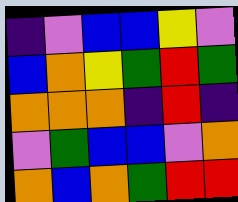[["indigo", "violet", "blue", "blue", "yellow", "violet"], ["blue", "orange", "yellow", "green", "red", "green"], ["orange", "orange", "orange", "indigo", "red", "indigo"], ["violet", "green", "blue", "blue", "violet", "orange"], ["orange", "blue", "orange", "green", "red", "red"]]